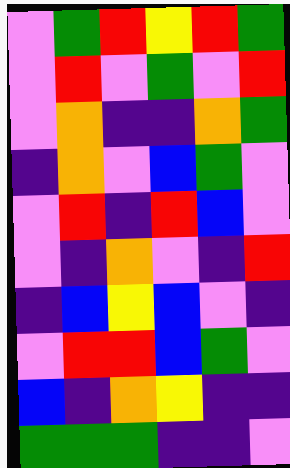[["violet", "green", "red", "yellow", "red", "green"], ["violet", "red", "violet", "green", "violet", "red"], ["violet", "orange", "indigo", "indigo", "orange", "green"], ["indigo", "orange", "violet", "blue", "green", "violet"], ["violet", "red", "indigo", "red", "blue", "violet"], ["violet", "indigo", "orange", "violet", "indigo", "red"], ["indigo", "blue", "yellow", "blue", "violet", "indigo"], ["violet", "red", "red", "blue", "green", "violet"], ["blue", "indigo", "orange", "yellow", "indigo", "indigo"], ["green", "green", "green", "indigo", "indigo", "violet"]]